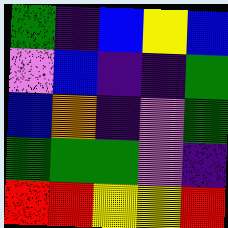[["green", "indigo", "blue", "yellow", "blue"], ["violet", "blue", "indigo", "indigo", "green"], ["blue", "orange", "indigo", "violet", "green"], ["green", "green", "green", "violet", "indigo"], ["red", "red", "yellow", "yellow", "red"]]